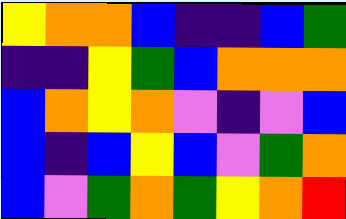[["yellow", "orange", "orange", "blue", "indigo", "indigo", "blue", "green"], ["indigo", "indigo", "yellow", "green", "blue", "orange", "orange", "orange"], ["blue", "orange", "yellow", "orange", "violet", "indigo", "violet", "blue"], ["blue", "indigo", "blue", "yellow", "blue", "violet", "green", "orange"], ["blue", "violet", "green", "orange", "green", "yellow", "orange", "red"]]